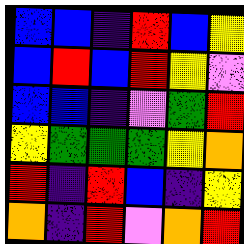[["blue", "blue", "indigo", "red", "blue", "yellow"], ["blue", "red", "blue", "red", "yellow", "violet"], ["blue", "blue", "indigo", "violet", "green", "red"], ["yellow", "green", "green", "green", "yellow", "orange"], ["red", "indigo", "red", "blue", "indigo", "yellow"], ["orange", "indigo", "red", "violet", "orange", "red"]]